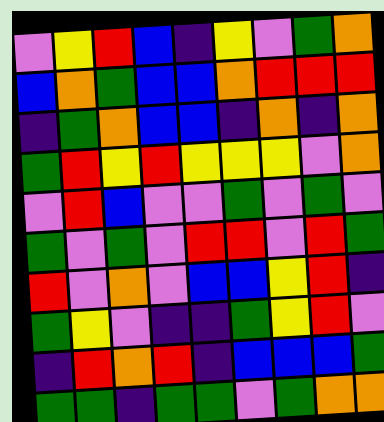[["violet", "yellow", "red", "blue", "indigo", "yellow", "violet", "green", "orange"], ["blue", "orange", "green", "blue", "blue", "orange", "red", "red", "red"], ["indigo", "green", "orange", "blue", "blue", "indigo", "orange", "indigo", "orange"], ["green", "red", "yellow", "red", "yellow", "yellow", "yellow", "violet", "orange"], ["violet", "red", "blue", "violet", "violet", "green", "violet", "green", "violet"], ["green", "violet", "green", "violet", "red", "red", "violet", "red", "green"], ["red", "violet", "orange", "violet", "blue", "blue", "yellow", "red", "indigo"], ["green", "yellow", "violet", "indigo", "indigo", "green", "yellow", "red", "violet"], ["indigo", "red", "orange", "red", "indigo", "blue", "blue", "blue", "green"], ["green", "green", "indigo", "green", "green", "violet", "green", "orange", "orange"]]